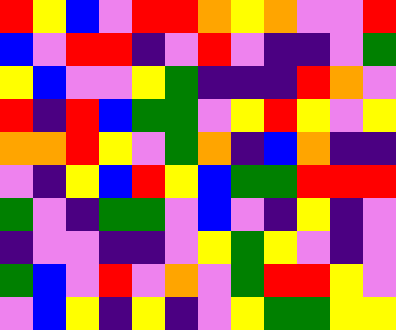[["red", "yellow", "blue", "violet", "red", "red", "orange", "yellow", "orange", "violet", "violet", "red"], ["blue", "violet", "red", "red", "indigo", "violet", "red", "violet", "indigo", "indigo", "violet", "green"], ["yellow", "blue", "violet", "violet", "yellow", "green", "indigo", "indigo", "indigo", "red", "orange", "violet"], ["red", "indigo", "red", "blue", "green", "green", "violet", "yellow", "red", "yellow", "violet", "yellow"], ["orange", "orange", "red", "yellow", "violet", "green", "orange", "indigo", "blue", "orange", "indigo", "indigo"], ["violet", "indigo", "yellow", "blue", "red", "yellow", "blue", "green", "green", "red", "red", "red"], ["green", "violet", "indigo", "green", "green", "violet", "blue", "violet", "indigo", "yellow", "indigo", "violet"], ["indigo", "violet", "violet", "indigo", "indigo", "violet", "yellow", "green", "yellow", "violet", "indigo", "violet"], ["green", "blue", "violet", "red", "violet", "orange", "violet", "green", "red", "red", "yellow", "violet"], ["violet", "blue", "yellow", "indigo", "yellow", "indigo", "violet", "yellow", "green", "green", "yellow", "yellow"]]